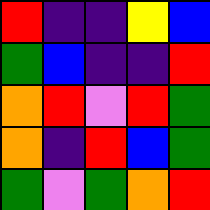[["red", "indigo", "indigo", "yellow", "blue"], ["green", "blue", "indigo", "indigo", "red"], ["orange", "red", "violet", "red", "green"], ["orange", "indigo", "red", "blue", "green"], ["green", "violet", "green", "orange", "red"]]